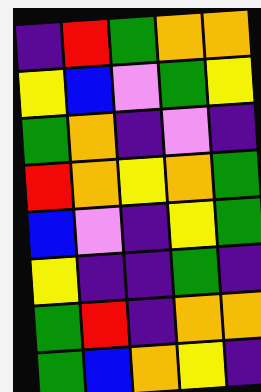[["indigo", "red", "green", "orange", "orange"], ["yellow", "blue", "violet", "green", "yellow"], ["green", "orange", "indigo", "violet", "indigo"], ["red", "orange", "yellow", "orange", "green"], ["blue", "violet", "indigo", "yellow", "green"], ["yellow", "indigo", "indigo", "green", "indigo"], ["green", "red", "indigo", "orange", "orange"], ["green", "blue", "orange", "yellow", "indigo"]]